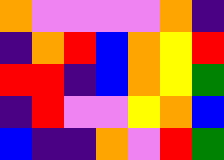[["orange", "violet", "violet", "violet", "violet", "orange", "indigo"], ["indigo", "orange", "red", "blue", "orange", "yellow", "red"], ["red", "red", "indigo", "blue", "orange", "yellow", "green"], ["indigo", "red", "violet", "violet", "yellow", "orange", "blue"], ["blue", "indigo", "indigo", "orange", "violet", "red", "green"]]